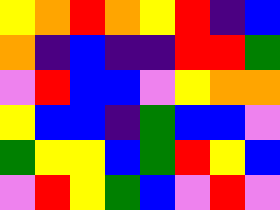[["yellow", "orange", "red", "orange", "yellow", "red", "indigo", "blue"], ["orange", "indigo", "blue", "indigo", "indigo", "red", "red", "green"], ["violet", "red", "blue", "blue", "violet", "yellow", "orange", "orange"], ["yellow", "blue", "blue", "indigo", "green", "blue", "blue", "violet"], ["green", "yellow", "yellow", "blue", "green", "red", "yellow", "blue"], ["violet", "red", "yellow", "green", "blue", "violet", "red", "violet"]]